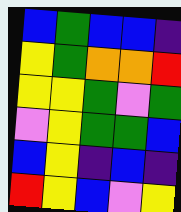[["blue", "green", "blue", "blue", "indigo"], ["yellow", "green", "orange", "orange", "red"], ["yellow", "yellow", "green", "violet", "green"], ["violet", "yellow", "green", "green", "blue"], ["blue", "yellow", "indigo", "blue", "indigo"], ["red", "yellow", "blue", "violet", "yellow"]]